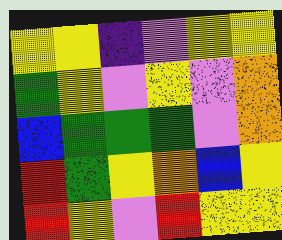[["yellow", "yellow", "indigo", "violet", "yellow", "yellow"], ["green", "yellow", "violet", "yellow", "violet", "orange"], ["blue", "green", "green", "green", "violet", "orange"], ["red", "green", "yellow", "orange", "blue", "yellow"], ["red", "yellow", "violet", "red", "yellow", "yellow"]]